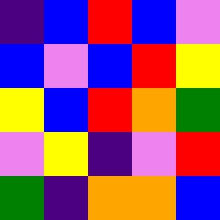[["indigo", "blue", "red", "blue", "violet"], ["blue", "violet", "blue", "red", "yellow"], ["yellow", "blue", "red", "orange", "green"], ["violet", "yellow", "indigo", "violet", "red"], ["green", "indigo", "orange", "orange", "blue"]]